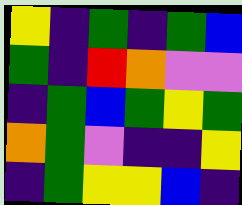[["yellow", "indigo", "green", "indigo", "green", "blue"], ["green", "indigo", "red", "orange", "violet", "violet"], ["indigo", "green", "blue", "green", "yellow", "green"], ["orange", "green", "violet", "indigo", "indigo", "yellow"], ["indigo", "green", "yellow", "yellow", "blue", "indigo"]]